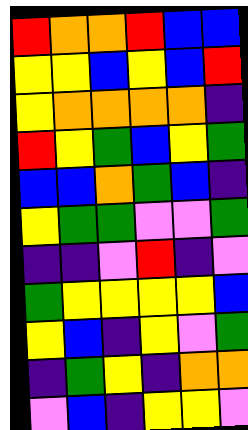[["red", "orange", "orange", "red", "blue", "blue"], ["yellow", "yellow", "blue", "yellow", "blue", "red"], ["yellow", "orange", "orange", "orange", "orange", "indigo"], ["red", "yellow", "green", "blue", "yellow", "green"], ["blue", "blue", "orange", "green", "blue", "indigo"], ["yellow", "green", "green", "violet", "violet", "green"], ["indigo", "indigo", "violet", "red", "indigo", "violet"], ["green", "yellow", "yellow", "yellow", "yellow", "blue"], ["yellow", "blue", "indigo", "yellow", "violet", "green"], ["indigo", "green", "yellow", "indigo", "orange", "orange"], ["violet", "blue", "indigo", "yellow", "yellow", "violet"]]